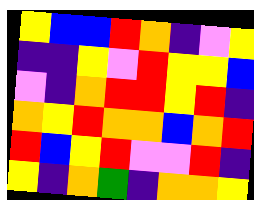[["yellow", "blue", "blue", "red", "orange", "indigo", "violet", "yellow"], ["indigo", "indigo", "yellow", "violet", "red", "yellow", "yellow", "blue"], ["violet", "indigo", "orange", "red", "red", "yellow", "red", "indigo"], ["orange", "yellow", "red", "orange", "orange", "blue", "orange", "red"], ["red", "blue", "yellow", "red", "violet", "violet", "red", "indigo"], ["yellow", "indigo", "orange", "green", "indigo", "orange", "orange", "yellow"]]